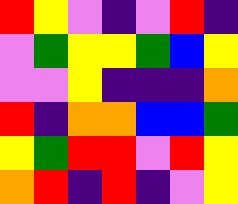[["red", "yellow", "violet", "indigo", "violet", "red", "indigo"], ["violet", "green", "yellow", "yellow", "green", "blue", "yellow"], ["violet", "violet", "yellow", "indigo", "indigo", "indigo", "orange"], ["red", "indigo", "orange", "orange", "blue", "blue", "green"], ["yellow", "green", "red", "red", "violet", "red", "yellow"], ["orange", "red", "indigo", "red", "indigo", "violet", "yellow"]]